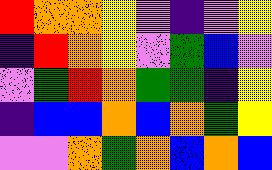[["red", "orange", "orange", "yellow", "violet", "indigo", "violet", "yellow"], ["indigo", "red", "orange", "yellow", "violet", "green", "blue", "violet"], ["violet", "green", "red", "orange", "green", "green", "indigo", "yellow"], ["indigo", "blue", "blue", "orange", "blue", "orange", "green", "yellow"], ["violet", "violet", "orange", "green", "orange", "blue", "orange", "blue"]]